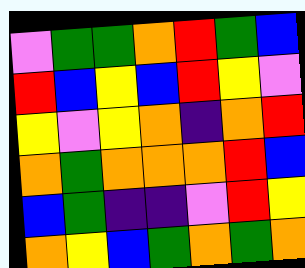[["violet", "green", "green", "orange", "red", "green", "blue"], ["red", "blue", "yellow", "blue", "red", "yellow", "violet"], ["yellow", "violet", "yellow", "orange", "indigo", "orange", "red"], ["orange", "green", "orange", "orange", "orange", "red", "blue"], ["blue", "green", "indigo", "indigo", "violet", "red", "yellow"], ["orange", "yellow", "blue", "green", "orange", "green", "orange"]]